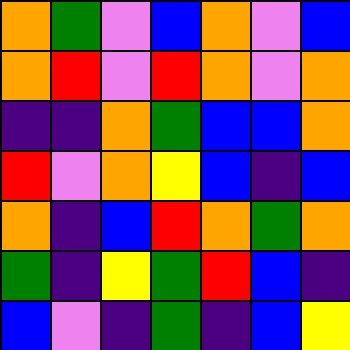[["orange", "green", "violet", "blue", "orange", "violet", "blue"], ["orange", "red", "violet", "red", "orange", "violet", "orange"], ["indigo", "indigo", "orange", "green", "blue", "blue", "orange"], ["red", "violet", "orange", "yellow", "blue", "indigo", "blue"], ["orange", "indigo", "blue", "red", "orange", "green", "orange"], ["green", "indigo", "yellow", "green", "red", "blue", "indigo"], ["blue", "violet", "indigo", "green", "indigo", "blue", "yellow"]]